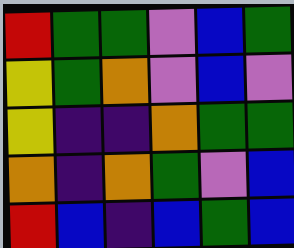[["red", "green", "green", "violet", "blue", "green"], ["yellow", "green", "orange", "violet", "blue", "violet"], ["yellow", "indigo", "indigo", "orange", "green", "green"], ["orange", "indigo", "orange", "green", "violet", "blue"], ["red", "blue", "indigo", "blue", "green", "blue"]]